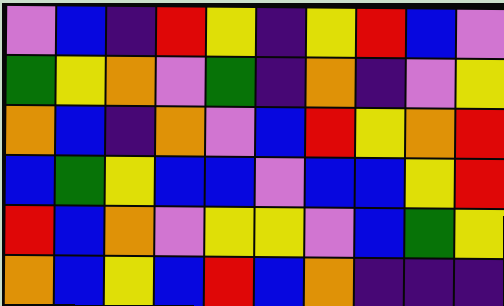[["violet", "blue", "indigo", "red", "yellow", "indigo", "yellow", "red", "blue", "violet"], ["green", "yellow", "orange", "violet", "green", "indigo", "orange", "indigo", "violet", "yellow"], ["orange", "blue", "indigo", "orange", "violet", "blue", "red", "yellow", "orange", "red"], ["blue", "green", "yellow", "blue", "blue", "violet", "blue", "blue", "yellow", "red"], ["red", "blue", "orange", "violet", "yellow", "yellow", "violet", "blue", "green", "yellow"], ["orange", "blue", "yellow", "blue", "red", "blue", "orange", "indigo", "indigo", "indigo"]]